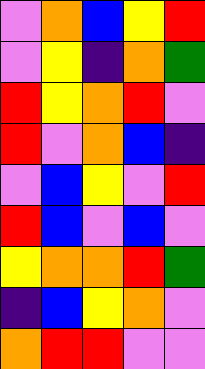[["violet", "orange", "blue", "yellow", "red"], ["violet", "yellow", "indigo", "orange", "green"], ["red", "yellow", "orange", "red", "violet"], ["red", "violet", "orange", "blue", "indigo"], ["violet", "blue", "yellow", "violet", "red"], ["red", "blue", "violet", "blue", "violet"], ["yellow", "orange", "orange", "red", "green"], ["indigo", "blue", "yellow", "orange", "violet"], ["orange", "red", "red", "violet", "violet"]]